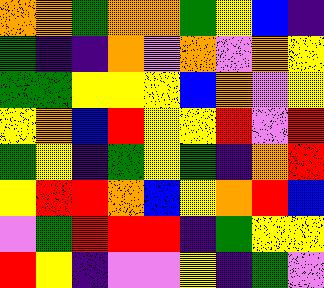[["orange", "orange", "green", "orange", "orange", "green", "yellow", "blue", "indigo"], ["green", "indigo", "indigo", "orange", "violet", "orange", "violet", "orange", "yellow"], ["green", "green", "yellow", "yellow", "yellow", "blue", "orange", "violet", "yellow"], ["yellow", "orange", "blue", "red", "yellow", "yellow", "red", "violet", "red"], ["green", "yellow", "indigo", "green", "yellow", "green", "indigo", "orange", "red"], ["yellow", "red", "red", "orange", "blue", "yellow", "orange", "red", "blue"], ["violet", "green", "red", "red", "red", "indigo", "green", "yellow", "yellow"], ["red", "yellow", "indigo", "violet", "violet", "yellow", "indigo", "green", "violet"]]